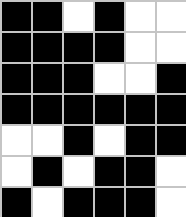[["black", "black", "white", "black", "white", "white"], ["black", "black", "black", "black", "white", "white"], ["black", "black", "black", "white", "white", "black"], ["black", "black", "black", "black", "black", "black"], ["white", "white", "black", "white", "black", "black"], ["white", "black", "white", "black", "black", "white"], ["black", "white", "black", "black", "black", "white"]]